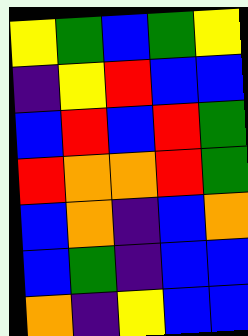[["yellow", "green", "blue", "green", "yellow"], ["indigo", "yellow", "red", "blue", "blue"], ["blue", "red", "blue", "red", "green"], ["red", "orange", "orange", "red", "green"], ["blue", "orange", "indigo", "blue", "orange"], ["blue", "green", "indigo", "blue", "blue"], ["orange", "indigo", "yellow", "blue", "blue"]]